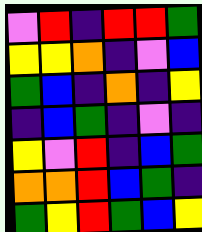[["violet", "red", "indigo", "red", "red", "green"], ["yellow", "yellow", "orange", "indigo", "violet", "blue"], ["green", "blue", "indigo", "orange", "indigo", "yellow"], ["indigo", "blue", "green", "indigo", "violet", "indigo"], ["yellow", "violet", "red", "indigo", "blue", "green"], ["orange", "orange", "red", "blue", "green", "indigo"], ["green", "yellow", "red", "green", "blue", "yellow"]]